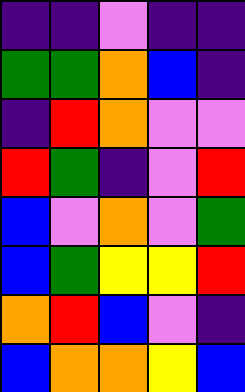[["indigo", "indigo", "violet", "indigo", "indigo"], ["green", "green", "orange", "blue", "indigo"], ["indigo", "red", "orange", "violet", "violet"], ["red", "green", "indigo", "violet", "red"], ["blue", "violet", "orange", "violet", "green"], ["blue", "green", "yellow", "yellow", "red"], ["orange", "red", "blue", "violet", "indigo"], ["blue", "orange", "orange", "yellow", "blue"]]